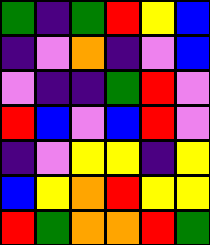[["green", "indigo", "green", "red", "yellow", "blue"], ["indigo", "violet", "orange", "indigo", "violet", "blue"], ["violet", "indigo", "indigo", "green", "red", "violet"], ["red", "blue", "violet", "blue", "red", "violet"], ["indigo", "violet", "yellow", "yellow", "indigo", "yellow"], ["blue", "yellow", "orange", "red", "yellow", "yellow"], ["red", "green", "orange", "orange", "red", "green"]]